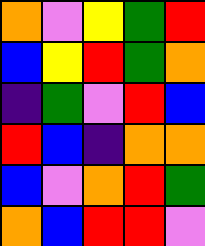[["orange", "violet", "yellow", "green", "red"], ["blue", "yellow", "red", "green", "orange"], ["indigo", "green", "violet", "red", "blue"], ["red", "blue", "indigo", "orange", "orange"], ["blue", "violet", "orange", "red", "green"], ["orange", "blue", "red", "red", "violet"]]